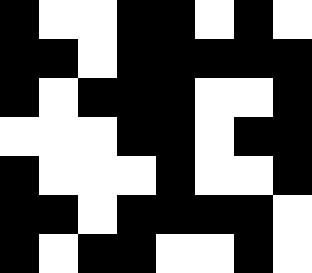[["black", "white", "white", "black", "black", "white", "black", "white"], ["black", "black", "white", "black", "black", "black", "black", "black"], ["black", "white", "black", "black", "black", "white", "white", "black"], ["white", "white", "white", "black", "black", "white", "black", "black"], ["black", "white", "white", "white", "black", "white", "white", "black"], ["black", "black", "white", "black", "black", "black", "black", "white"], ["black", "white", "black", "black", "white", "white", "black", "white"]]